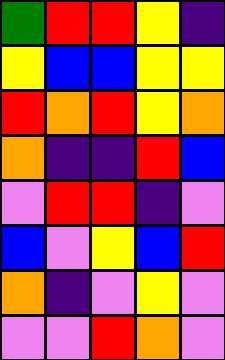[["green", "red", "red", "yellow", "indigo"], ["yellow", "blue", "blue", "yellow", "yellow"], ["red", "orange", "red", "yellow", "orange"], ["orange", "indigo", "indigo", "red", "blue"], ["violet", "red", "red", "indigo", "violet"], ["blue", "violet", "yellow", "blue", "red"], ["orange", "indigo", "violet", "yellow", "violet"], ["violet", "violet", "red", "orange", "violet"]]